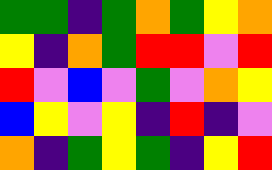[["green", "green", "indigo", "green", "orange", "green", "yellow", "orange"], ["yellow", "indigo", "orange", "green", "red", "red", "violet", "red"], ["red", "violet", "blue", "violet", "green", "violet", "orange", "yellow"], ["blue", "yellow", "violet", "yellow", "indigo", "red", "indigo", "violet"], ["orange", "indigo", "green", "yellow", "green", "indigo", "yellow", "red"]]